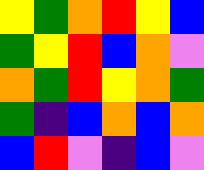[["yellow", "green", "orange", "red", "yellow", "blue"], ["green", "yellow", "red", "blue", "orange", "violet"], ["orange", "green", "red", "yellow", "orange", "green"], ["green", "indigo", "blue", "orange", "blue", "orange"], ["blue", "red", "violet", "indigo", "blue", "violet"]]